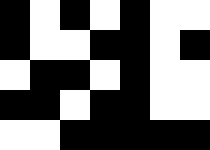[["black", "white", "black", "white", "black", "white", "white"], ["black", "white", "white", "black", "black", "white", "black"], ["white", "black", "black", "white", "black", "white", "white"], ["black", "black", "white", "black", "black", "white", "white"], ["white", "white", "black", "black", "black", "black", "black"]]